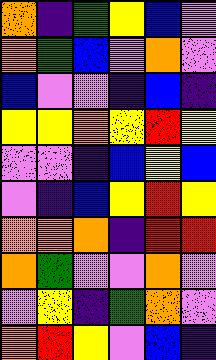[["orange", "indigo", "green", "yellow", "blue", "violet"], ["orange", "green", "blue", "violet", "orange", "violet"], ["blue", "violet", "violet", "indigo", "blue", "indigo"], ["yellow", "yellow", "orange", "yellow", "red", "yellow"], ["violet", "violet", "indigo", "blue", "yellow", "blue"], ["violet", "indigo", "blue", "yellow", "red", "yellow"], ["orange", "orange", "orange", "indigo", "red", "red"], ["orange", "green", "violet", "violet", "orange", "violet"], ["violet", "yellow", "indigo", "green", "orange", "violet"], ["orange", "red", "yellow", "violet", "blue", "indigo"]]